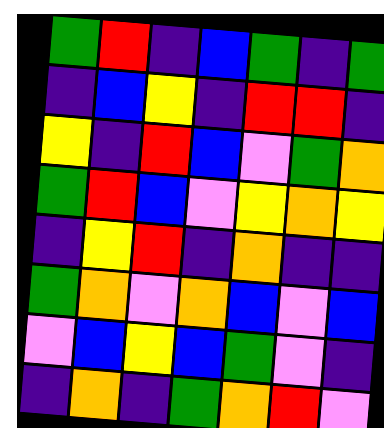[["green", "red", "indigo", "blue", "green", "indigo", "green"], ["indigo", "blue", "yellow", "indigo", "red", "red", "indigo"], ["yellow", "indigo", "red", "blue", "violet", "green", "orange"], ["green", "red", "blue", "violet", "yellow", "orange", "yellow"], ["indigo", "yellow", "red", "indigo", "orange", "indigo", "indigo"], ["green", "orange", "violet", "orange", "blue", "violet", "blue"], ["violet", "blue", "yellow", "blue", "green", "violet", "indigo"], ["indigo", "orange", "indigo", "green", "orange", "red", "violet"]]